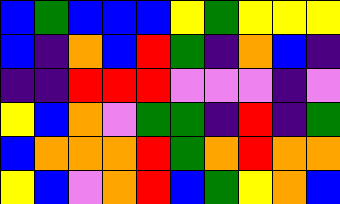[["blue", "green", "blue", "blue", "blue", "yellow", "green", "yellow", "yellow", "yellow"], ["blue", "indigo", "orange", "blue", "red", "green", "indigo", "orange", "blue", "indigo"], ["indigo", "indigo", "red", "red", "red", "violet", "violet", "violet", "indigo", "violet"], ["yellow", "blue", "orange", "violet", "green", "green", "indigo", "red", "indigo", "green"], ["blue", "orange", "orange", "orange", "red", "green", "orange", "red", "orange", "orange"], ["yellow", "blue", "violet", "orange", "red", "blue", "green", "yellow", "orange", "blue"]]